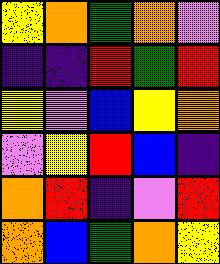[["yellow", "orange", "green", "orange", "violet"], ["indigo", "indigo", "red", "green", "red"], ["yellow", "violet", "blue", "yellow", "orange"], ["violet", "yellow", "red", "blue", "indigo"], ["orange", "red", "indigo", "violet", "red"], ["orange", "blue", "green", "orange", "yellow"]]